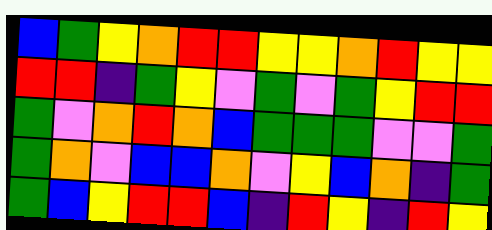[["blue", "green", "yellow", "orange", "red", "red", "yellow", "yellow", "orange", "red", "yellow", "yellow"], ["red", "red", "indigo", "green", "yellow", "violet", "green", "violet", "green", "yellow", "red", "red"], ["green", "violet", "orange", "red", "orange", "blue", "green", "green", "green", "violet", "violet", "green"], ["green", "orange", "violet", "blue", "blue", "orange", "violet", "yellow", "blue", "orange", "indigo", "green"], ["green", "blue", "yellow", "red", "red", "blue", "indigo", "red", "yellow", "indigo", "red", "yellow"]]